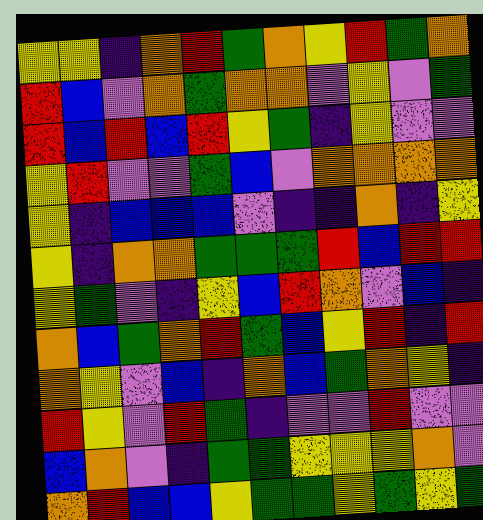[["yellow", "yellow", "indigo", "orange", "red", "green", "orange", "yellow", "red", "green", "orange"], ["red", "blue", "violet", "orange", "green", "orange", "orange", "violet", "yellow", "violet", "green"], ["red", "blue", "red", "blue", "red", "yellow", "green", "indigo", "yellow", "violet", "violet"], ["yellow", "red", "violet", "violet", "green", "blue", "violet", "orange", "orange", "orange", "orange"], ["yellow", "indigo", "blue", "blue", "blue", "violet", "indigo", "indigo", "orange", "indigo", "yellow"], ["yellow", "indigo", "orange", "orange", "green", "green", "green", "red", "blue", "red", "red"], ["yellow", "green", "violet", "indigo", "yellow", "blue", "red", "orange", "violet", "blue", "indigo"], ["orange", "blue", "green", "orange", "red", "green", "blue", "yellow", "red", "indigo", "red"], ["orange", "yellow", "violet", "blue", "indigo", "orange", "blue", "green", "orange", "yellow", "indigo"], ["red", "yellow", "violet", "red", "green", "indigo", "violet", "violet", "red", "violet", "violet"], ["blue", "orange", "violet", "indigo", "green", "green", "yellow", "yellow", "yellow", "orange", "violet"], ["orange", "red", "blue", "blue", "yellow", "green", "green", "yellow", "green", "yellow", "green"]]